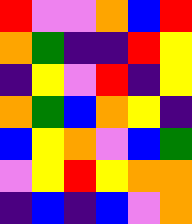[["red", "violet", "violet", "orange", "blue", "red"], ["orange", "green", "indigo", "indigo", "red", "yellow"], ["indigo", "yellow", "violet", "red", "indigo", "yellow"], ["orange", "green", "blue", "orange", "yellow", "indigo"], ["blue", "yellow", "orange", "violet", "blue", "green"], ["violet", "yellow", "red", "yellow", "orange", "orange"], ["indigo", "blue", "indigo", "blue", "violet", "orange"]]